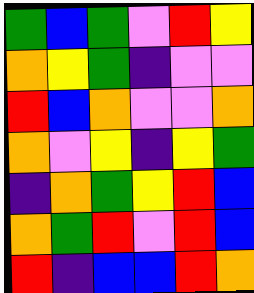[["green", "blue", "green", "violet", "red", "yellow"], ["orange", "yellow", "green", "indigo", "violet", "violet"], ["red", "blue", "orange", "violet", "violet", "orange"], ["orange", "violet", "yellow", "indigo", "yellow", "green"], ["indigo", "orange", "green", "yellow", "red", "blue"], ["orange", "green", "red", "violet", "red", "blue"], ["red", "indigo", "blue", "blue", "red", "orange"]]